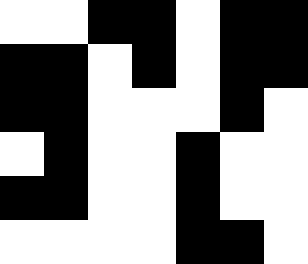[["white", "white", "black", "black", "white", "black", "black"], ["black", "black", "white", "black", "white", "black", "black"], ["black", "black", "white", "white", "white", "black", "white"], ["white", "black", "white", "white", "black", "white", "white"], ["black", "black", "white", "white", "black", "white", "white"], ["white", "white", "white", "white", "black", "black", "white"]]